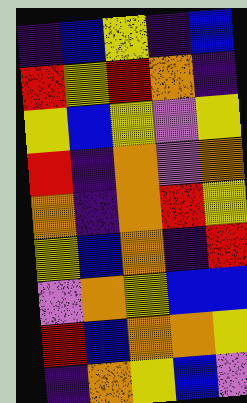[["indigo", "blue", "yellow", "indigo", "blue"], ["red", "yellow", "red", "orange", "indigo"], ["yellow", "blue", "yellow", "violet", "yellow"], ["red", "indigo", "orange", "violet", "orange"], ["orange", "indigo", "orange", "red", "yellow"], ["yellow", "blue", "orange", "indigo", "red"], ["violet", "orange", "yellow", "blue", "blue"], ["red", "blue", "orange", "orange", "yellow"], ["indigo", "orange", "yellow", "blue", "violet"]]